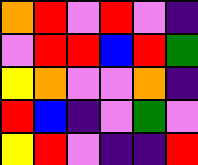[["orange", "red", "violet", "red", "violet", "indigo"], ["violet", "red", "red", "blue", "red", "green"], ["yellow", "orange", "violet", "violet", "orange", "indigo"], ["red", "blue", "indigo", "violet", "green", "violet"], ["yellow", "red", "violet", "indigo", "indigo", "red"]]